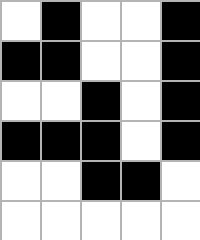[["white", "black", "white", "white", "black"], ["black", "black", "white", "white", "black"], ["white", "white", "black", "white", "black"], ["black", "black", "black", "white", "black"], ["white", "white", "black", "black", "white"], ["white", "white", "white", "white", "white"]]